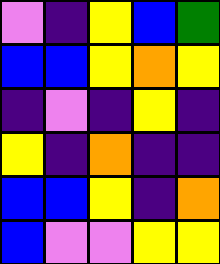[["violet", "indigo", "yellow", "blue", "green"], ["blue", "blue", "yellow", "orange", "yellow"], ["indigo", "violet", "indigo", "yellow", "indigo"], ["yellow", "indigo", "orange", "indigo", "indigo"], ["blue", "blue", "yellow", "indigo", "orange"], ["blue", "violet", "violet", "yellow", "yellow"]]